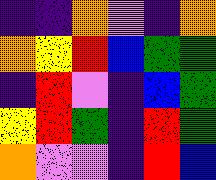[["indigo", "indigo", "orange", "violet", "indigo", "orange"], ["orange", "yellow", "red", "blue", "green", "green"], ["indigo", "red", "violet", "indigo", "blue", "green"], ["yellow", "red", "green", "indigo", "red", "green"], ["orange", "violet", "violet", "indigo", "red", "blue"]]